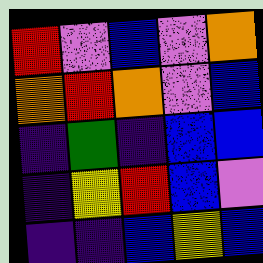[["red", "violet", "blue", "violet", "orange"], ["orange", "red", "orange", "violet", "blue"], ["indigo", "green", "indigo", "blue", "blue"], ["indigo", "yellow", "red", "blue", "violet"], ["indigo", "indigo", "blue", "yellow", "blue"]]